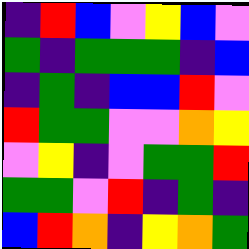[["indigo", "red", "blue", "violet", "yellow", "blue", "violet"], ["green", "indigo", "green", "green", "green", "indigo", "blue"], ["indigo", "green", "indigo", "blue", "blue", "red", "violet"], ["red", "green", "green", "violet", "violet", "orange", "yellow"], ["violet", "yellow", "indigo", "violet", "green", "green", "red"], ["green", "green", "violet", "red", "indigo", "green", "indigo"], ["blue", "red", "orange", "indigo", "yellow", "orange", "green"]]